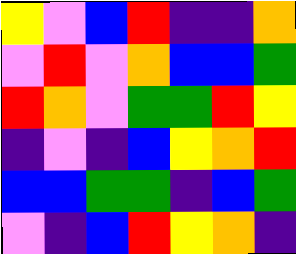[["yellow", "violet", "blue", "red", "indigo", "indigo", "orange"], ["violet", "red", "violet", "orange", "blue", "blue", "green"], ["red", "orange", "violet", "green", "green", "red", "yellow"], ["indigo", "violet", "indigo", "blue", "yellow", "orange", "red"], ["blue", "blue", "green", "green", "indigo", "blue", "green"], ["violet", "indigo", "blue", "red", "yellow", "orange", "indigo"]]